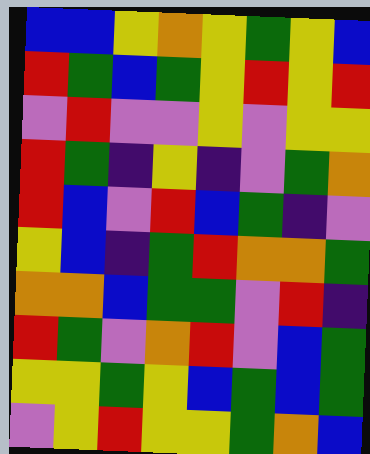[["blue", "blue", "yellow", "orange", "yellow", "green", "yellow", "blue"], ["red", "green", "blue", "green", "yellow", "red", "yellow", "red"], ["violet", "red", "violet", "violet", "yellow", "violet", "yellow", "yellow"], ["red", "green", "indigo", "yellow", "indigo", "violet", "green", "orange"], ["red", "blue", "violet", "red", "blue", "green", "indigo", "violet"], ["yellow", "blue", "indigo", "green", "red", "orange", "orange", "green"], ["orange", "orange", "blue", "green", "green", "violet", "red", "indigo"], ["red", "green", "violet", "orange", "red", "violet", "blue", "green"], ["yellow", "yellow", "green", "yellow", "blue", "green", "blue", "green"], ["violet", "yellow", "red", "yellow", "yellow", "green", "orange", "blue"]]